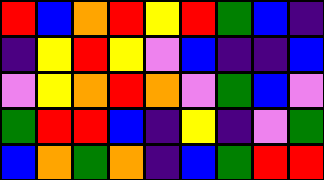[["red", "blue", "orange", "red", "yellow", "red", "green", "blue", "indigo"], ["indigo", "yellow", "red", "yellow", "violet", "blue", "indigo", "indigo", "blue"], ["violet", "yellow", "orange", "red", "orange", "violet", "green", "blue", "violet"], ["green", "red", "red", "blue", "indigo", "yellow", "indigo", "violet", "green"], ["blue", "orange", "green", "orange", "indigo", "blue", "green", "red", "red"]]